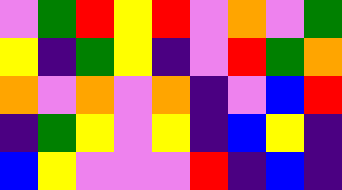[["violet", "green", "red", "yellow", "red", "violet", "orange", "violet", "green"], ["yellow", "indigo", "green", "yellow", "indigo", "violet", "red", "green", "orange"], ["orange", "violet", "orange", "violet", "orange", "indigo", "violet", "blue", "red"], ["indigo", "green", "yellow", "violet", "yellow", "indigo", "blue", "yellow", "indigo"], ["blue", "yellow", "violet", "violet", "violet", "red", "indigo", "blue", "indigo"]]